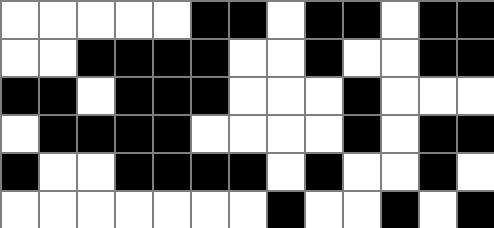[["white", "white", "white", "white", "white", "black", "black", "white", "black", "black", "white", "black", "black"], ["white", "white", "black", "black", "black", "black", "white", "white", "black", "white", "white", "black", "black"], ["black", "black", "white", "black", "black", "black", "white", "white", "white", "black", "white", "white", "white"], ["white", "black", "black", "black", "black", "white", "white", "white", "white", "black", "white", "black", "black"], ["black", "white", "white", "black", "black", "black", "black", "white", "black", "white", "white", "black", "white"], ["white", "white", "white", "white", "white", "white", "white", "black", "white", "white", "black", "white", "black"]]